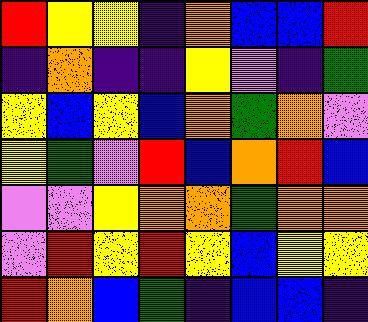[["red", "yellow", "yellow", "indigo", "orange", "blue", "blue", "red"], ["indigo", "orange", "indigo", "indigo", "yellow", "violet", "indigo", "green"], ["yellow", "blue", "yellow", "blue", "orange", "green", "orange", "violet"], ["yellow", "green", "violet", "red", "blue", "orange", "red", "blue"], ["violet", "violet", "yellow", "orange", "orange", "green", "orange", "orange"], ["violet", "red", "yellow", "red", "yellow", "blue", "yellow", "yellow"], ["red", "orange", "blue", "green", "indigo", "blue", "blue", "indigo"]]